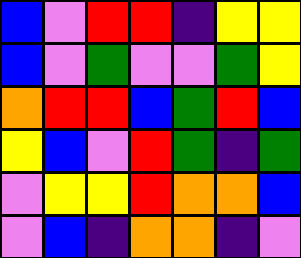[["blue", "violet", "red", "red", "indigo", "yellow", "yellow"], ["blue", "violet", "green", "violet", "violet", "green", "yellow"], ["orange", "red", "red", "blue", "green", "red", "blue"], ["yellow", "blue", "violet", "red", "green", "indigo", "green"], ["violet", "yellow", "yellow", "red", "orange", "orange", "blue"], ["violet", "blue", "indigo", "orange", "orange", "indigo", "violet"]]